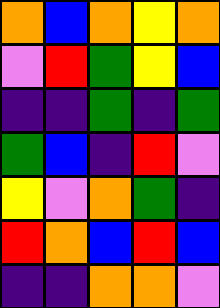[["orange", "blue", "orange", "yellow", "orange"], ["violet", "red", "green", "yellow", "blue"], ["indigo", "indigo", "green", "indigo", "green"], ["green", "blue", "indigo", "red", "violet"], ["yellow", "violet", "orange", "green", "indigo"], ["red", "orange", "blue", "red", "blue"], ["indigo", "indigo", "orange", "orange", "violet"]]